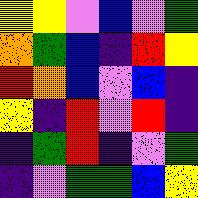[["yellow", "yellow", "violet", "blue", "violet", "green"], ["orange", "green", "blue", "indigo", "red", "yellow"], ["red", "orange", "blue", "violet", "blue", "indigo"], ["yellow", "indigo", "red", "violet", "red", "indigo"], ["indigo", "green", "red", "indigo", "violet", "green"], ["indigo", "violet", "green", "green", "blue", "yellow"]]